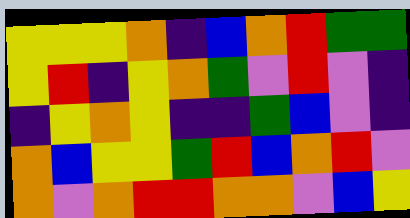[["yellow", "yellow", "yellow", "orange", "indigo", "blue", "orange", "red", "green", "green"], ["yellow", "red", "indigo", "yellow", "orange", "green", "violet", "red", "violet", "indigo"], ["indigo", "yellow", "orange", "yellow", "indigo", "indigo", "green", "blue", "violet", "indigo"], ["orange", "blue", "yellow", "yellow", "green", "red", "blue", "orange", "red", "violet"], ["orange", "violet", "orange", "red", "red", "orange", "orange", "violet", "blue", "yellow"]]